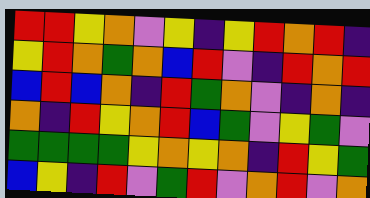[["red", "red", "yellow", "orange", "violet", "yellow", "indigo", "yellow", "red", "orange", "red", "indigo"], ["yellow", "red", "orange", "green", "orange", "blue", "red", "violet", "indigo", "red", "orange", "red"], ["blue", "red", "blue", "orange", "indigo", "red", "green", "orange", "violet", "indigo", "orange", "indigo"], ["orange", "indigo", "red", "yellow", "orange", "red", "blue", "green", "violet", "yellow", "green", "violet"], ["green", "green", "green", "green", "yellow", "orange", "yellow", "orange", "indigo", "red", "yellow", "green"], ["blue", "yellow", "indigo", "red", "violet", "green", "red", "violet", "orange", "red", "violet", "orange"]]